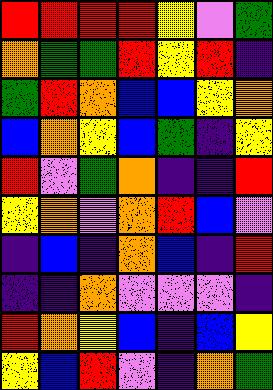[["red", "red", "red", "red", "yellow", "violet", "green"], ["orange", "green", "green", "red", "yellow", "red", "indigo"], ["green", "red", "orange", "blue", "blue", "yellow", "orange"], ["blue", "orange", "yellow", "blue", "green", "indigo", "yellow"], ["red", "violet", "green", "orange", "indigo", "indigo", "red"], ["yellow", "orange", "violet", "orange", "red", "blue", "violet"], ["indigo", "blue", "indigo", "orange", "blue", "indigo", "red"], ["indigo", "indigo", "orange", "violet", "violet", "violet", "indigo"], ["red", "orange", "yellow", "blue", "indigo", "blue", "yellow"], ["yellow", "blue", "red", "violet", "indigo", "orange", "green"]]